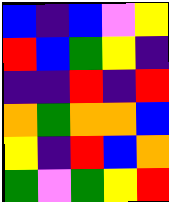[["blue", "indigo", "blue", "violet", "yellow"], ["red", "blue", "green", "yellow", "indigo"], ["indigo", "indigo", "red", "indigo", "red"], ["orange", "green", "orange", "orange", "blue"], ["yellow", "indigo", "red", "blue", "orange"], ["green", "violet", "green", "yellow", "red"]]